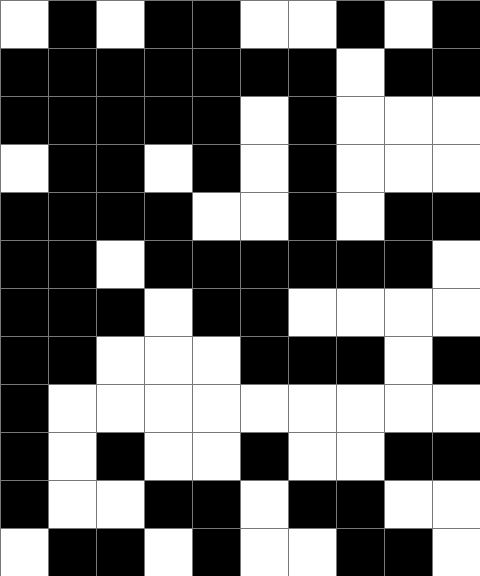[["white", "black", "white", "black", "black", "white", "white", "black", "white", "black"], ["black", "black", "black", "black", "black", "black", "black", "white", "black", "black"], ["black", "black", "black", "black", "black", "white", "black", "white", "white", "white"], ["white", "black", "black", "white", "black", "white", "black", "white", "white", "white"], ["black", "black", "black", "black", "white", "white", "black", "white", "black", "black"], ["black", "black", "white", "black", "black", "black", "black", "black", "black", "white"], ["black", "black", "black", "white", "black", "black", "white", "white", "white", "white"], ["black", "black", "white", "white", "white", "black", "black", "black", "white", "black"], ["black", "white", "white", "white", "white", "white", "white", "white", "white", "white"], ["black", "white", "black", "white", "white", "black", "white", "white", "black", "black"], ["black", "white", "white", "black", "black", "white", "black", "black", "white", "white"], ["white", "black", "black", "white", "black", "white", "white", "black", "black", "white"]]